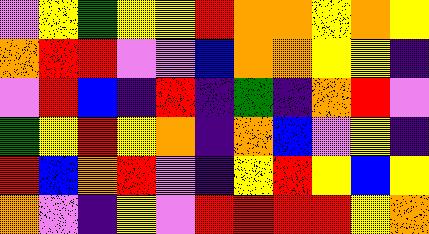[["violet", "yellow", "green", "yellow", "yellow", "red", "orange", "orange", "yellow", "orange", "yellow"], ["orange", "red", "red", "violet", "violet", "blue", "orange", "orange", "yellow", "yellow", "indigo"], ["violet", "red", "blue", "indigo", "red", "indigo", "green", "indigo", "orange", "red", "violet"], ["green", "yellow", "red", "yellow", "orange", "indigo", "orange", "blue", "violet", "yellow", "indigo"], ["red", "blue", "orange", "red", "violet", "indigo", "yellow", "red", "yellow", "blue", "yellow"], ["orange", "violet", "indigo", "yellow", "violet", "red", "red", "red", "red", "yellow", "orange"]]